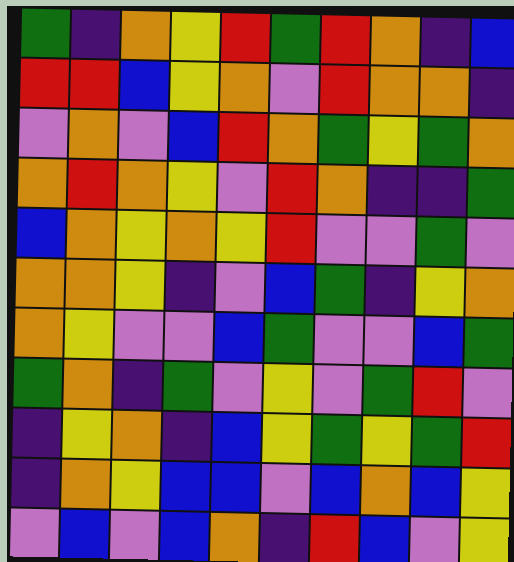[["green", "indigo", "orange", "yellow", "red", "green", "red", "orange", "indigo", "blue"], ["red", "red", "blue", "yellow", "orange", "violet", "red", "orange", "orange", "indigo"], ["violet", "orange", "violet", "blue", "red", "orange", "green", "yellow", "green", "orange"], ["orange", "red", "orange", "yellow", "violet", "red", "orange", "indigo", "indigo", "green"], ["blue", "orange", "yellow", "orange", "yellow", "red", "violet", "violet", "green", "violet"], ["orange", "orange", "yellow", "indigo", "violet", "blue", "green", "indigo", "yellow", "orange"], ["orange", "yellow", "violet", "violet", "blue", "green", "violet", "violet", "blue", "green"], ["green", "orange", "indigo", "green", "violet", "yellow", "violet", "green", "red", "violet"], ["indigo", "yellow", "orange", "indigo", "blue", "yellow", "green", "yellow", "green", "red"], ["indigo", "orange", "yellow", "blue", "blue", "violet", "blue", "orange", "blue", "yellow"], ["violet", "blue", "violet", "blue", "orange", "indigo", "red", "blue", "violet", "yellow"]]